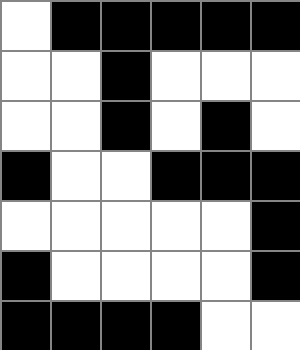[["white", "black", "black", "black", "black", "black"], ["white", "white", "black", "white", "white", "white"], ["white", "white", "black", "white", "black", "white"], ["black", "white", "white", "black", "black", "black"], ["white", "white", "white", "white", "white", "black"], ["black", "white", "white", "white", "white", "black"], ["black", "black", "black", "black", "white", "white"]]